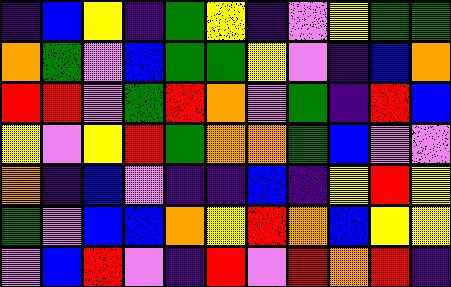[["indigo", "blue", "yellow", "indigo", "green", "yellow", "indigo", "violet", "yellow", "green", "green"], ["orange", "green", "violet", "blue", "green", "green", "yellow", "violet", "indigo", "blue", "orange"], ["red", "red", "violet", "green", "red", "orange", "violet", "green", "indigo", "red", "blue"], ["yellow", "violet", "yellow", "red", "green", "orange", "orange", "green", "blue", "violet", "violet"], ["orange", "indigo", "blue", "violet", "indigo", "indigo", "blue", "indigo", "yellow", "red", "yellow"], ["green", "violet", "blue", "blue", "orange", "yellow", "red", "orange", "blue", "yellow", "yellow"], ["violet", "blue", "red", "violet", "indigo", "red", "violet", "red", "orange", "red", "indigo"]]